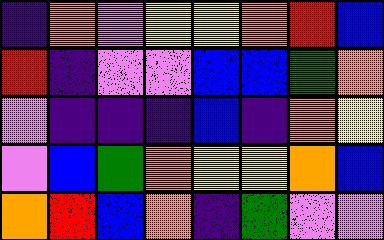[["indigo", "orange", "violet", "yellow", "yellow", "orange", "red", "blue"], ["red", "indigo", "violet", "violet", "blue", "blue", "green", "orange"], ["violet", "indigo", "indigo", "indigo", "blue", "indigo", "orange", "yellow"], ["violet", "blue", "green", "orange", "yellow", "yellow", "orange", "blue"], ["orange", "red", "blue", "orange", "indigo", "green", "violet", "violet"]]